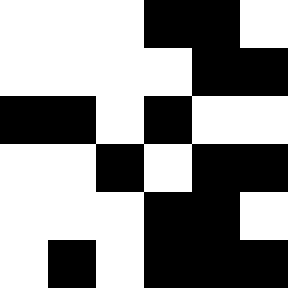[["white", "white", "white", "black", "black", "white"], ["white", "white", "white", "white", "black", "black"], ["black", "black", "white", "black", "white", "white"], ["white", "white", "black", "white", "black", "black"], ["white", "white", "white", "black", "black", "white"], ["white", "black", "white", "black", "black", "black"]]